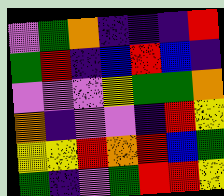[["violet", "green", "orange", "indigo", "indigo", "indigo", "red"], ["green", "red", "indigo", "blue", "red", "blue", "indigo"], ["violet", "violet", "violet", "yellow", "green", "green", "orange"], ["orange", "indigo", "violet", "violet", "indigo", "red", "yellow"], ["yellow", "yellow", "red", "orange", "red", "blue", "green"], ["green", "indigo", "violet", "green", "red", "red", "yellow"]]